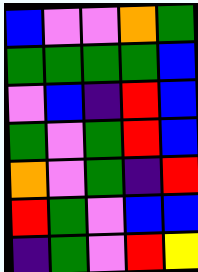[["blue", "violet", "violet", "orange", "green"], ["green", "green", "green", "green", "blue"], ["violet", "blue", "indigo", "red", "blue"], ["green", "violet", "green", "red", "blue"], ["orange", "violet", "green", "indigo", "red"], ["red", "green", "violet", "blue", "blue"], ["indigo", "green", "violet", "red", "yellow"]]